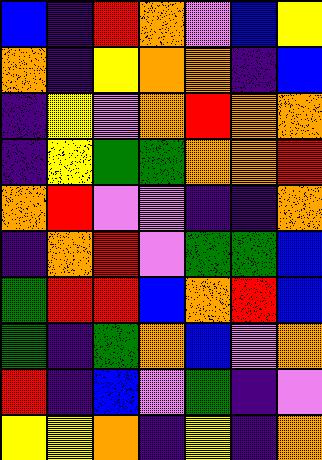[["blue", "indigo", "red", "orange", "violet", "blue", "yellow"], ["orange", "indigo", "yellow", "orange", "orange", "indigo", "blue"], ["indigo", "yellow", "violet", "orange", "red", "orange", "orange"], ["indigo", "yellow", "green", "green", "orange", "orange", "red"], ["orange", "red", "violet", "violet", "indigo", "indigo", "orange"], ["indigo", "orange", "red", "violet", "green", "green", "blue"], ["green", "red", "red", "blue", "orange", "red", "blue"], ["green", "indigo", "green", "orange", "blue", "violet", "orange"], ["red", "indigo", "blue", "violet", "green", "indigo", "violet"], ["yellow", "yellow", "orange", "indigo", "yellow", "indigo", "orange"]]